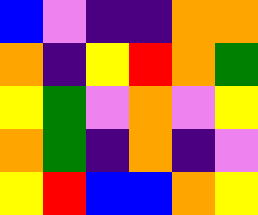[["blue", "violet", "indigo", "indigo", "orange", "orange"], ["orange", "indigo", "yellow", "red", "orange", "green"], ["yellow", "green", "violet", "orange", "violet", "yellow"], ["orange", "green", "indigo", "orange", "indigo", "violet"], ["yellow", "red", "blue", "blue", "orange", "yellow"]]